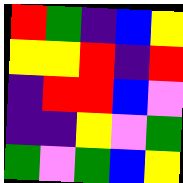[["red", "green", "indigo", "blue", "yellow"], ["yellow", "yellow", "red", "indigo", "red"], ["indigo", "red", "red", "blue", "violet"], ["indigo", "indigo", "yellow", "violet", "green"], ["green", "violet", "green", "blue", "yellow"]]